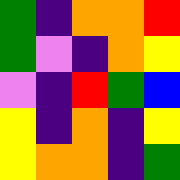[["green", "indigo", "orange", "orange", "red"], ["green", "violet", "indigo", "orange", "yellow"], ["violet", "indigo", "red", "green", "blue"], ["yellow", "indigo", "orange", "indigo", "yellow"], ["yellow", "orange", "orange", "indigo", "green"]]